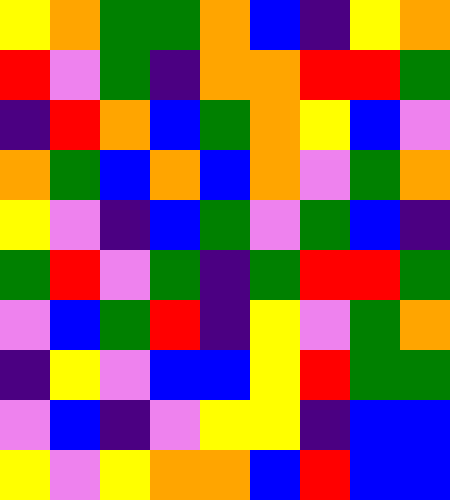[["yellow", "orange", "green", "green", "orange", "blue", "indigo", "yellow", "orange"], ["red", "violet", "green", "indigo", "orange", "orange", "red", "red", "green"], ["indigo", "red", "orange", "blue", "green", "orange", "yellow", "blue", "violet"], ["orange", "green", "blue", "orange", "blue", "orange", "violet", "green", "orange"], ["yellow", "violet", "indigo", "blue", "green", "violet", "green", "blue", "indigo"], ["green", "red", "violet", "green", "indigo", "green", "red", "red", "green"], ["violet", "blue", "green", "red", "indigo", "yellow", "violet", "green", "orange"], ["indigo", "yellow", "violet", "blue", "blue", "yellow", "red", "green", "green"], ["violet", "blue", "indigo", "violet", "yellow", "yellow", "indigo", "blue", "blue"], ["yellow", "violet", "yellow", "orange", "orange", "blue", "red", "blue", "blue"]]